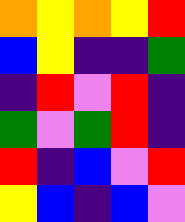[["orange", "yellow", "orange", "yellow", "red"], ["blue", "yellow", "indigo", "indigo", "green"], ["indigo", "red", "violet", "red", "indigo"], ["green", "violet", "green", "red", "indigo"], ["red", "indigo", "blue", "violet", "red"], ["yellow", "blue", "indigo", "blue", "violet"]]